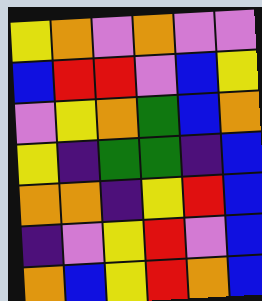[["yellow", "orange", "violet", "orange", "violet", "violet"], ["blue", "red", "red", "violet", "blue", "yellow"], ["violet", "yellow", "orange", "green", "blue", "orange"], ["yellow", "indigo", "green", "green", "indigo", "blue"], ["orange", "orange", "indigo", "yellow", "red", "blue"], ["indigo", "violet", "yellow", "red", "violet", "blue"], ["orange", "blue", "yellow", "red", "orange", "blue"]]